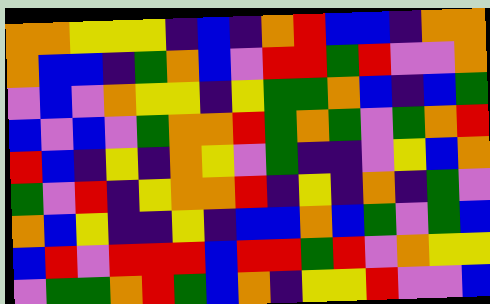[["orange", "orange", "yellow", "yellow", "yellow", "indigo", "blue", "indigo", "orange", "red", "blue", "blue", "indigo", "orange", "orange"], ["orange", "blue", "blue", "indigo", "green", "orange", "blue", "violet", "red", "red", "green", "red", "violet", "violet", "orange"], ["violet", "blue", "violet", "orange", "yellow", "yellow", "indigo", "yellow", "green", "green", "orange", "blue", "indigo", "blue", "green"], ["blue", "violet", "blue", "violet", "green", "orange", "orange", "red", "green", "orange", "green", "violet", "green", "orange", "red"], ["red", "blue", "indigo", "yellow", "indigo", "orange", "yellow", "violet", "green", "indigo", "indigo", "violet", "yellow", "blue", "orange"], ["green", "violet", "red", "indigo", "yellow", "orange", "orange", "red", "indigo", "yellow", "indigo", "orange", "indigo", "green", "violet"], ["orange", "blue", "yellow", "indigo", "indigo", "yellow", "indigo", "blue", "blue", "orange", "blue", "green", "violet", "green", "blue"], ["blue", "red", "violet", "red", "red", "red", "blue", "red", "red", "green", "red", "violet", "orange", "yellow", "yellow"], ["violet", "green", "green", "orange", "red", "green", "blue", "orange", "indigo", "yellow", "yellow", "red", "violet", "violet", "blue"]]